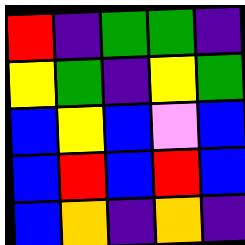[["red", "indigo", "green", "green", "indigo"], ["yellow", "green", "indigo", "yellow", "green"], ["blue", "yellow", "blue", "violet", "blue"], ["blue", "red", "blue", "red", "blue"], ["blue", "orange", "indigo", "orange", "indigo"]]